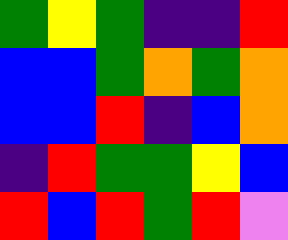[["green", "yellow", "green", "indigo", "indigo", "red"], ["blue", "blue", "green", "orange", "green", "orange"], ["blue", "blue", "red", "indigo", "blue", "orange"], ["indigo", "red", "green", "green", "yellow", "blue"], ["red", "blue", "red", "green", "red", "violet"]]